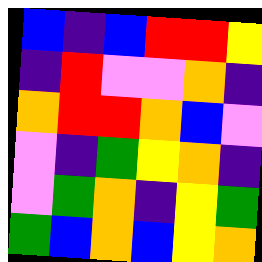[["blue", "indigo", "blue", "red", "red", "yellow"], ["indigo", "red", "violet", "violet", "orange", "indigo"], ["orange", "red", "red", "orange", "blue", "violet"], ["violet", "indigo", "green", "yellow", "orange", "indigo"], ["violet", "green", "orange", "indigo", "yellow", "green"], ["green", "blue", "orange", "blue", "yellow", "orange"]]